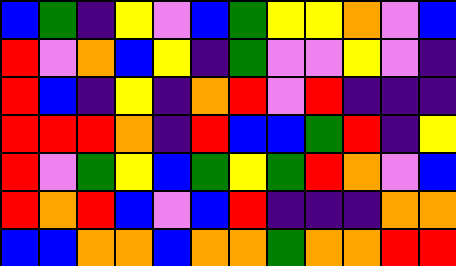[["blue", "green", "indigo", "yellow", "violet", "blue", "green", "yellow", "yellow", "orange", "violet", "blue"], ["red", "violet", "orange", "blue", "yellow", "indigo", "green", "violet", "violet", "yellow", "violet", "indigo"], ["red", "blue", "indigo", "yellow", "indigo", "orange", "red", "violet", "red", "indigo", "indigo", "indigo"], ["red", "red", "red", "orange", "indigo", "red", "blue", "blue", "green", "red", "indigo", "yellow"], ["red", "violet", "green", "yellow", "blue", "green", "yellow", "green", "red", "orange", "violet", "blue"], ["red", "orange", "red", "blue", "violet", "blue", "red", "indigo", "indigo", "indigo", "orange", "orange"], ["blue", "blue", "orange", "orange", "blue", "orange", "orange", "green", "orange", "orange", "red", "red"]]